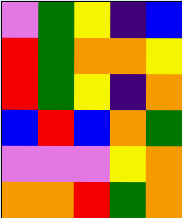[["violet", "green", "yellow", "indigo", "blue"], ["red", "green", "orange", "orange", "yellow"], ["red", "green", "yellow", "indigo", "orange"], ["blue", "red", "blue", "orange", "green"], ["violet", "violet", "violet", "yellow", "orange"], ["orange", "orange", "red", "green", "orange"]]